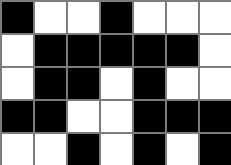[["black", "white", "white", "black", "white", "white", "white"], ["white", "black", "black", "black", "black", "black", "white"], ["white", "black", "black", "white", "black", "white", "white"], ["black", "black", "white", "white", "black", "black", "black"], ["white", "white", "black", "white", "black", "white", "black"]]